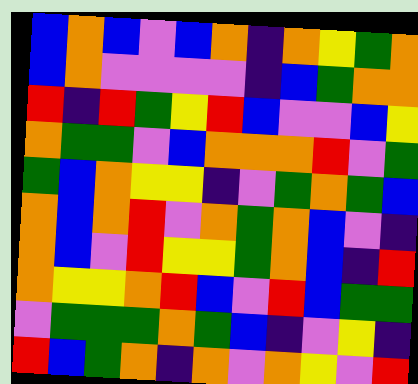[["blue", "orange", "blue", "violet", "blue", "orange", "indigo", "orange", "yellow", "green", "orange"], ["blue", "orange", "violet", "violet", "violet", "violet", "indigo", "blue", "green", "orange", "orange"], ["red", "indigo", "red", "green", "yellow", "red", "blue", "violet", "violet", "blue", "yellow"], ["orange", "green", "green", "violet", "blue", "orange", "orange", "orange", "red", "violet", "green"], ["green", "blue", "orange", "yellow", "yellow", "indigo", "violet", "green", "orange", "green", "blue"], ["orange", "blue", "orange", "red", "violet", "orange", "green", "orange", "blue", "violet", "indigo"], ["orange", "blue", "violet", "red", "yellow", "yellow", "green", "orange", "blue", "indigo", "red"], ["orange", "yellow", "yellow", "orange", "red", "blue", "violet", "red", "blue", "green", "green"], ["violet", "green", "green", "green", "orange", "green", "blue", "indigo", "violet", "yellow", "indigo"], ["red", "blue", "green", "orange", "indigo", "orange", "violet", "orange", "yellow", "violet", "red"]]